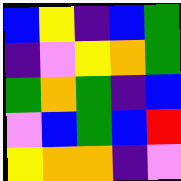[["blue", "yellow", "indigo", "blue", "green"], ["indigo", "violet", "yellow", "orange", "green"], ["green", "orange", "green", "indigo", "blue"], ["violet", "blue", "green", "blue", "red"], ["yellow", "orange", "orange", "indigo", "violet"]]